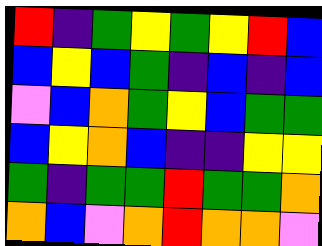[["red", "indigo", "green", "yellow", "green", "yellow", "red", "blue"], ["blue", "yellow", "blue", "green", "indigo", "blue", "indigo", "blue"], ["violet", "blue", "orange", "green", "yellow", "blue", "green", "green"], ["blue", "yellow", "orange", "blue", "indigo", "indigo", "yellow", "yellow"], ["green", "indigo", "green", "green", "red", "green", "green", "orange"], ["orange", "blue", "violet", "orange", "red", "orange", "orange", "violet"]]